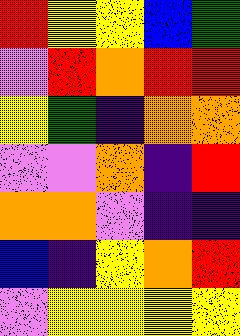[["red", "yellow", "yellow", "blue", "green"], ["violet", "red", "orange", "red", "red"], ["yellow", "green", "indigo", "orange", "orange"], ["violet", "violet", "orange", "indigo", "red"], ["orange", "orange", "violet", "indigo", "indigo"], ["blue", "indigo", "yellow", "orange", "red"], ["violet", "yellow", "yellow", "yellow", "yellow"]]